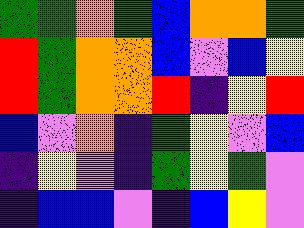[["green", "green", "orange", "green", "blue", "orange", "orange", "green"], ["red", "green", "orange", "orange", "blue", "violet", "blue", "yellow"], ["red", "green", "orange", "orange", "red", "indigo", "yellow", "red"], ["blue", "violet", "orange", "indigo", "green", "yellow", "violet", "blue"], ["indigo", "yellow", "violet", "indigo", "green", "yellow", "green", "violet"], ["indigo", "blue", "blue", "violet", "indigo", "blue", "yellow", "violet"]]